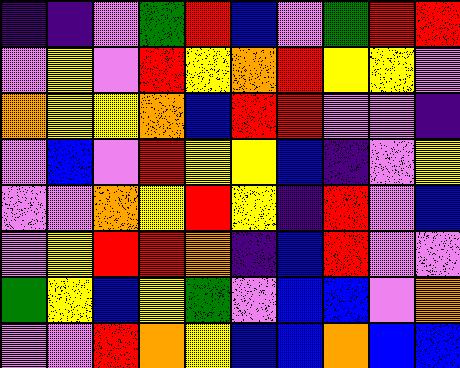[["indigo", "indigo", "violet", "green", "red", "blue", "violet", "green", "red", "red"], ["violet", "yellow", "violet", "red", "yellow", "orange", "red", "yellow", "yellow", "violet"], ["orange", "yellow", "yellow", "orange", "blue", "red", "red", "violet", "violet", "indigo"], ["violet", "blue", "violet", "red", "yellow", "yellow", "blue", "indigo", "violet", "yellow"], ["violet", "violet", "orange", "yellow", "red", "yellow", "indigo", "red", "violet", "blue"], ["violet", "yellow", "red", "red", "orange", "indigo", "blue", "red", "violet", "violet"], ["green", "yellow", "blue", "yellow", "green", "violet", "blue", "blue", "violet", "orange"], ["violet", "violet", "red", "orange", "yellow", "blue", "blue", "orange", "blue", "blue"]]